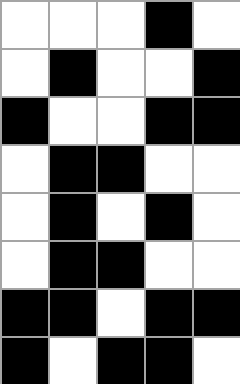[["white", "white", "white", "black", "white"], ["white", "black", "white", "white", "black"], ["black", "white", "white", "black", "black"], ["white", "black", "black", "white", "white"], ["white", "black", "white", "black", "white"], ["white", "black", "black", "white", "white"], ["black", "black", "white", "black", "black"], ["black", "white", "black", "black", "white"]]